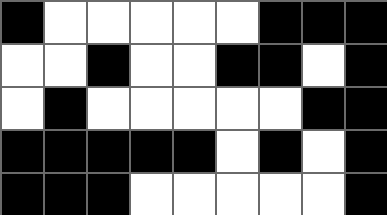[["black", "white", "white", "white", "white", "white", "black", "black", "black"], ["white", "white", "black", "white", "white", "black", "black", "white", "black"], ["white", "black", "white", "white", "white", "white", "white", "black", "black"], ["black", "black", "black", "black", "black", "white", "black", "white", "black"], ["black", "black", "black", "white", "white", "white", "white", "white", "black"]]